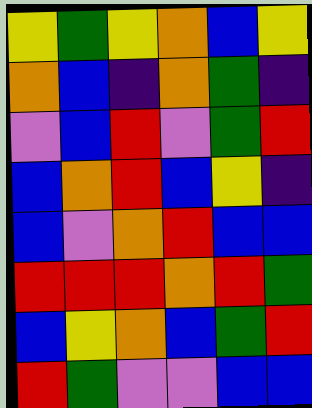[["yellow", "green", "yellow", "orange", "blue", "yellow"], ["orange", "blue", "indigo", "orange", "green", "indigo"], ["violet", "blue", "red", "violet", "green", "red"], ["blue", "orange", "red", "blue", "yellow", "indigo"], ["blue", "violet", "orange", "red", "blue", "blue"], ["red", "red", "red", "orange", "red", "green"], ["blue", "yellow", "orange", "blue", "green", "red"], ["red", "green", "violet", "violet", "blue", "blue"]]